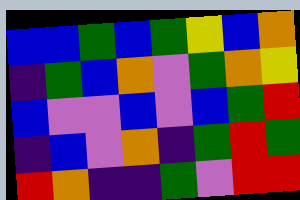[["blue", "blue", "green", "blue", "green", "yellow", "blue", "orange"], ["indigo", "green", "blue", "orange", "violet", "green", "orange", "yellow"], ["blue", "violet", "violet", "blue", "violet", "blue", "green", "red"], ["indigo", "blue", "violet", "orange", "indigo", "green", "red", "green"], ["red", "orange", "indigo", "indigo", "green", "violet", "red", "red"]]